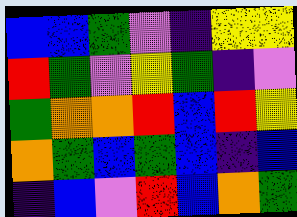[["blue", "blue", "green", "violet", "indigo", "yellow", "yellow"], ["red", "green", "violet", "yellow", "green", "indigo", "violet"], ["green", "orange", "orange", "red", "blue", "red", "yellow"], ["orange", "green", "blue", "green", "blue", "indigo", "blue"], ["indigo", "blue", "violet", "red", "blue", "orange", "green"]]